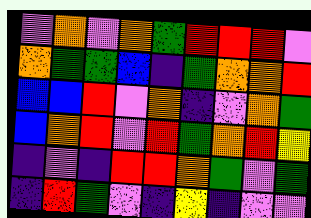[["violet", "orange", "violet", "orange", "green", "red", "red", "red", "violet"], ["orange", "green", "green", "blue", "indigo", "green", "orange", "orange", "red"], ["blue", "blue", "red", "violet", "orange", "indigo", "violet", "orange", "green"], ["blue", "orange", "red", "violet", "red", "green", "orange", "red", "yellow"], ["indigo", "violet", "indigo", "red", "red", "orange", "green", "violet", "green"], ["indigo", "red", "green", "violet", "indigo", "yellow", "indigo", "violet", "violet"]]